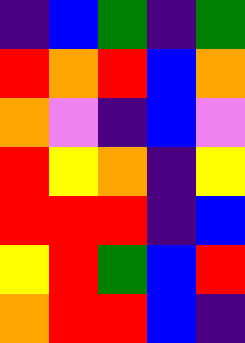[["indigo", "blue", "green", "indigo", "green"], ["red", "orange", "red", "blue", "orange"], ["orange", "violet", "indigo", "blue", "violet"], ["red", "yellow", "orange", "indigo", "yellow"], ["red", "red", "red", "indigo", "blue"], ["yellow", "red", "green", "blue", "red"], ["orange", "red", "red", "blue", "indigo"]]